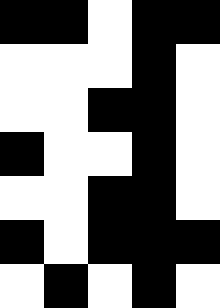[["black", "black", "white", "black", "black"], ["white", "white", "white", "black", "white"], ["white", "white", "black", "black", "white"], ["black", "white", "white", "black", "white"], ["white", "white", "black", "black", "white"], ["black", "white", "black", "black", "black"], ["white", "black", "white", "black", "white"]]